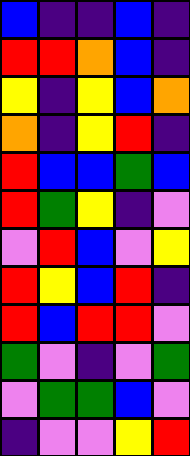[["blue", "indigo", "indigo", "blue", "indigo"], ["red", "red", "orange", "blue", "indigo"], ["yellow", "indigo", "yellow", "blue", "orange"], ["orange", "indigo", "yellow", "red", "indigo"], ["red", "blue", "blue", "green", "blue"], ["red", "green", "yellow", "indigo", "violet"], ["violet", "red", "blue", "violet", "yellow"], ["red", "yellow", "blue", "red", "indigo"], ["red", "blue", "red", "red", "violet"], ["green", "violet", "indigo", "violet", "green"], ["violet", "green", "green", "blue", "violet"], ["indigo", "violet", "violet", "yellow", "red"]]